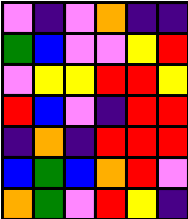[["violet", "indigo", "violet", "orange", "indigo", "indigo"], ["green", "blue", "violet", "violet", "yellow", "red"], ["violet", "yellow", "yellow", "red", "red", "yellow"], ["red", "blue", "violet", "indigo", "red", "red"], ["indigo", "orange", "indigo", "red", "red", "red"], ["blue", "green", "blue", "orange", "red", "violet"], ["orange", "green", "violet", "red", "yellow", "indigo"]]